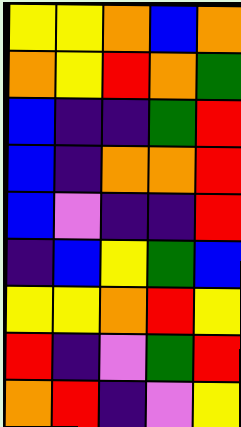[["yellow", "yellow", "orange", "blue", "orange"], ["orange", "yellow", "red", "orange", "green"], ["blue", "indigo", "indigo", "green", "red"], ["blue", "indigo", "orange", "orange", "red"], ["blue", "violet", "indigo", "indigo", "red"], ["indigo", "blue", "yellow", "green", "blue"], ["yellow", "yellow", "orange", "red", "yellow"], ["red", "indigo", "violet", "green", "red"], ["orange", "red", "indigo", "violet", "yellow"]]